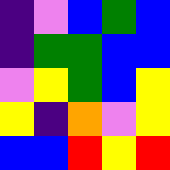[["indigo", "violet", "blue", "green", "blue"], ["indigo", "green", "green", "blue", "blue"], ["violet", "yellow", "green", "blue", "yellow"], ["yellow", "indigo", "orange", "violet", "yellow"], ["blue", "blue", "red", "yellow", "red"]]